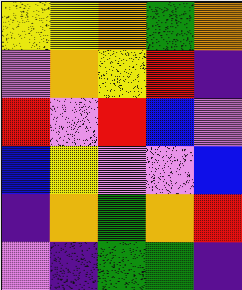[["yellow", "yellow", "orange", "green", "orange"], ["violet", "orange", "yellow", "red", "indigo"], ["red", "violet", "red", "blue", "violet"], ["blue", "yellow", "violet", "violet", "blue"], ["indigo", "orange", "green", "orange", "red"], ["violet", "indigo", "green", "green", "indigo"]]